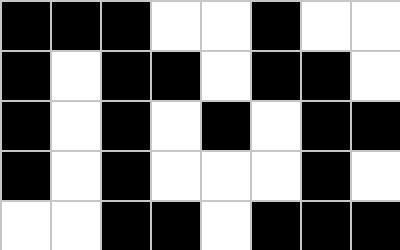[["black", "black", "black", "white", "white", "black", "white", "white"], ["black", "white", "black", "black", "white", "black", "black", "white"], ["black", "white", "black", "white", "black", "white", "black", "black"], ["black", "white", "black", "white", "white", "white", "black", "white"], ["white", "white", "black", "black", "white", "black", "black", "black"]]